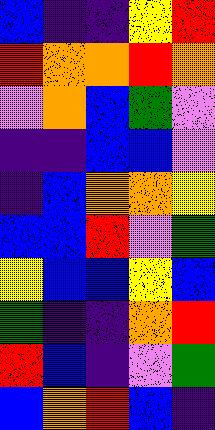[["blue", "indigo", "indigo", "yellow", "red"], ["red", "orange", "orange", "red", "orange"], ["violet", "orange", "blue", "green", "violet"], ["indigo", "indigo", "blue", "blue", "violet"], ["indigo", "blue", "orange", "orange", "yellow"], ["blue", "blue", "red", "violet", "green"], ["yellow", "blue", "blue", "yellow", "blue"], ["green", "indigo", "indigo", "orange", "red"], ["red", "blue", "indigo", "violet", "green"], ["blue", "orange", "red", "blue", "indigo"]]